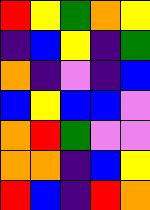[["red", "yellow", "green", "orange", "yellow"], ["indigo", "blue", "yellow", "indigo", "green"], ["orange", "indigo", "violet", "indigo", "blue"], ["blue", "yellow", "blue", "blue", "violet"], ["orange", "red", "green", "violet", "violet"], ["orange", "orange", "indigo", "blue", "yellow"], ["red", "blue", "indigo", "red", "orange"]]